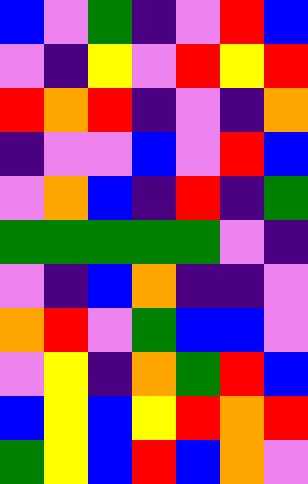[["blue", "violet", "green", "indigo", "violet", "red", "blue"], ["violet", "indigo", "yellow", "violet", "red", "yellow", "red"], ["red", "orange", "red", "indigo", "violet", "indigo", "orange"], ["indigo", "violet", "violet", "blue", "violet", "red", "blue"], ["violet", "orange", "blue", "indigo", "red", "indigo", "green"], ["green", "green", "green", "green", "green", "violet", "indigo"], ["violet", "indigo", "blue", "orange", "indigo", "indigo", "violet"], ["orange", "red", "violet", "green", "blue", "blue", "violet"], ["violet", "yellow", "indigo", "orange", "green", "red", "blue"], ["blue", "yellow", "blue", "yellow", "red", "orange", "red"], ["green", "yellow", "blue", "red", "blue", "orange", "violet"]]